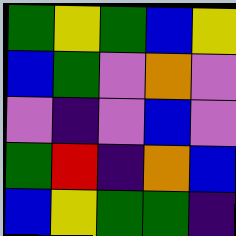[["green", "yellow", "green", "blue", "yellow"], ["blue", "green", "violet", "orange", "violet"], ["violet", "indigo", "violet", "blue", "violet"], ["green", "red", "indigo", "orange", "blue"], ["blue", "yellow", "green", "green", "indigo"]]